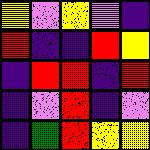[["yellow", "violet", "yellow", "violet", "indigo"], ["red", "indigo", "indigo", "red", "yellow"], ["indigo", "red", "red", "indigo", "red"], ["indigo", "violet", "red", "indigo", "violet"], ["indigo", "green", "red", "yellow", "yellow"]]